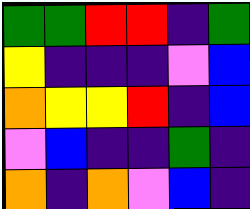[["green", "green", "red", "red", "indigo", "green"], ["yellow", "indigo", "indigo", "indigo", "violet", "blue"], ["orange", "yellow", "yellow", "red", "indigo", "blue"], ["violet", "blue", "indigo", "indigo", "green", "indigo"], ["orange", "indigo", "orange", "violet", "blue", "indigo"]]